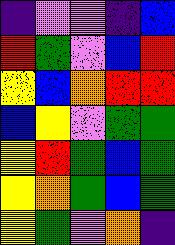[["indigo", "violet", "violet", "indigo", "blue"], ["red", "green", "violet", "blue", "red"], ["yellow", "blue", "orange", "red", "red"], ["blue", "yellow", "violet", "green", "green"], ["yellow", "red", "green", "blue", "green"], ["yellow", "orange", "green", "blue", "green"], ["yellow", "green", "violet", "orange", "indigo"]]